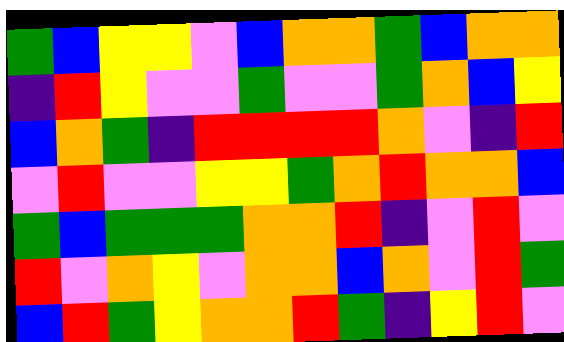[["green", "blue", "yellow", "yellow", "violet", "blue", "orange", "orange", "green", "blue", "orange", "orange"], ["indigo", "red", "yellow", "violet", "violet", "green", "violet", "violet", "green", "orange", "blue", "yellow"], ["blue", "orange", "green", "indigo", "red", "red", "red", "red", "orange", "violet", "indigo", "red"], ["violet", "red", "violet", "violet", "yellow", "yellow", "green", "orange", "red", "orange", "orange", "blue"], ["green", "blue", "green", "green", "green", "orange", "orange", "red", "indigo", "violet", "red", "violet"], ["red", "violet", "orange", "yellow", "violet", "orange", "orange", "blue", "orange", "violet", "red", "green"], ["blue", "red", "green", "yellow", "orange", "orange", "red", "green", "indigo", "yellow", "red", "violet"]]